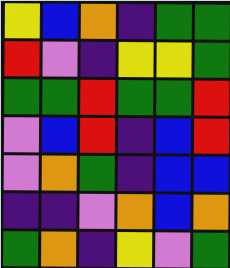[["yellow", "blue", "orange", "indigo", "green", "green"], ["red", "violet", "indigo", "yellow", "yellow", "green"], ["green", "green", "red", "green", "green", "red"], ["violet", "blue", "red", "indigo", "blue", "red"], ["violet", "orange", "green", "indigo", "blue", "blue"], ["indigo", "indigo", "violet", "orange", "blue", "orange"], ["green", "orange", "indigo", "yellow", "violet", "green"]]